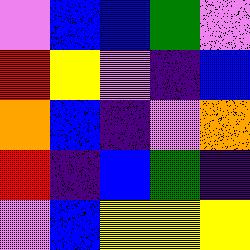[["violet", "blue", "blue", "green", "violet"], ["red", "yellow", "violet", "indigo", "blue"], ["orange", "blue", "indigo", "violet", "orange"], ["red", "indigo", "blue", "green", "indigo"], ["violet", "blue", "yellow", "yellow", "yellow"]]